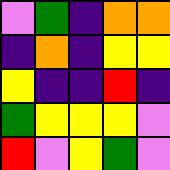[["violet", "green", "indigo", "orange", "orange"], ["indigo", "orange", "indigo", "yellow", "yellow"], ["yellow", "indigo", "indigo", "red", "indigo"], ["green", "yellow", "yellow", "yellow", "violet"], ["red", "violet", "yellow", "green", "violet"]]